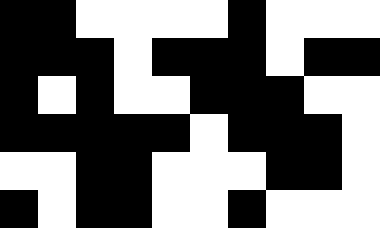[["black", "black", "white", "white", "white", "white", "black", "white", "white", "white"], ["black", "black", "black", "white", "black", "black", "black", "white", "black", "black"], ["black", "white", "black", "white", "white", "black", "black", "black", "white", "white"], ["black", "black", "black", "black", "black", "white", "black", "black", "black", "white"], ["white", "white", "black", "black", "white", "white", "white", "black", "black", "white"], ["black", "white", "black", "black", "white", "white", "black", "white", "white", "white"]]